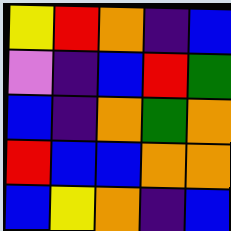[["yellow", "red", "orange", "indigo", "blue"], ["violet", "indigo", "blue", "red", "green"], ["blue", "indigo", "orange", "green", "orange"], ["red", "blue", "blue", "orange", "orange"], ["blue", "yellow", "orange", "indigo", "blue"]]